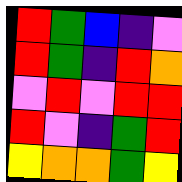[["red", "green", "blue", "indigo", "violet"], ["red", "green", "indigo", "red", "orange"], ["violet", "red", "violet", "red", "red"], ["red", "violet", "indigo", "green", "red"], ["yellow", "orange", "orange", "green", "yellow"]]